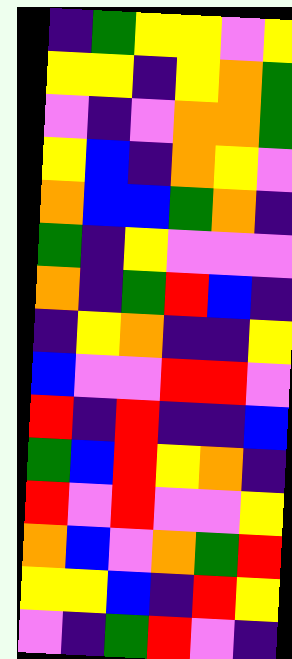[["indigo", "green", "yellow", "yellow", "violet", "yellow"], ["yellow", "yellow", "indigo", "yellow", "orange", "green"], ["violet", "indigo", "violet", "orange", "orange", "green"], ["yellow", "blue", "indigo", "orange", "yellow", "violet"], ["orange", "blue", "blue", "green", "orange", "indigo"], ["green", "indigo", "yellow", "violet", "violet", "violet"], ["orange", "indigo", "green", "red", "blue", "indigo"], ["indigo", "yellow", "orange", "indigo", "indigo", "yellow"], ["blue", "violet", "violet", "red", "red", "violet"], ["red", "indigo", "red", "indigo", "indigo", "blue"], ["green", "blue", "red", "yellow", "orange", "indigo"], ["red", "violet", "red", "violet", "violet", "yellow"], ["orange", "blue", "violet", "orange", "green", "red"], ["yellow", "yellow", "blue", "indigo", "red", "yellow"], ["violet", "indigo", "green", "red", "violet", "indigo"]]